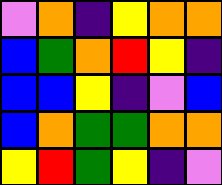[["violet", "orange", "indigo", "yellow", "orange", "orange"], ["blue", "green", "orange", "red", "yellow", "indigo"], ["blue", "blue", "yellow", "indigo", "violet", "blue"], ["blue", "orange", "green", "green", "orange", "orange"], ["yellow", "red", "green", "yellow", "indigo", "violet"]]